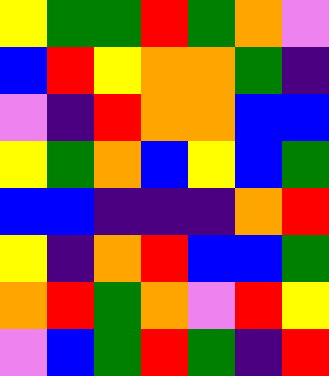[["yellow", "green", "green", "red", "green", "orange", "violet"], ["blue", "red", "yellow", "orange", "orange", "green", "indigo"], ["violet", "indigo", "red", "orange", "orange", "blue", "blue"], ["yellow", "green", "orange", "blue", "yellow", "blue", "green"], ["blue", "blue", "indigo", "indigo", "indigo", "orange", "red"], ["yellow", "indigo", "orange", "red", "blue", "blue", "green"], ["orange", "red", "green", "orange", "violet", "red", "yellow"], ["violet", "blue", "green", "red", "green", "indigo", "red"]]